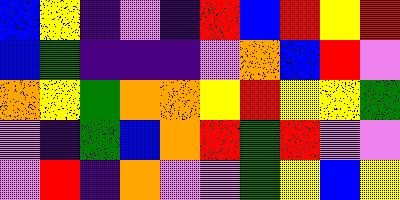[["blue", "yellow", "indigo", "violet", "indigo", "red", "blue", "red", "yellow", "red"], ["blue", "green", "indigo", "indigo", "indigo", "violet", "orange", "blue", "red", "violet"], ["orange", "yellow", "green", "orange", "orange", "yellow", "red", "yellow", "yellow", "green"], ["violet", "indigo", "green", "blue", "orange", "red", "green", "red", "violet", "violet"], ["violet", "red", "indigo", "orange", "violet", "violet", "green", "yellow", "blue", "yellow"]]